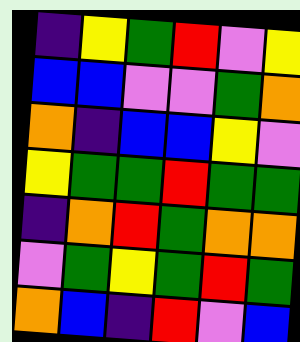[["indigo", "yellow", "green", "red", "violet", "yellow"], ["blue", "blue", "violet", "violet", "green", "orange"], ["orange", "indigo", "blue", "blue", "yellow", "violet"], ["yellow", "green", "green", "red", "green", "green"], ["indigo", "orange", "red", "green", "orange", "orange"], ["violet", "green", "yellow", "green", "red", "green"], ["orange", "blue", "indigo", "red", "violet", "blue"]]